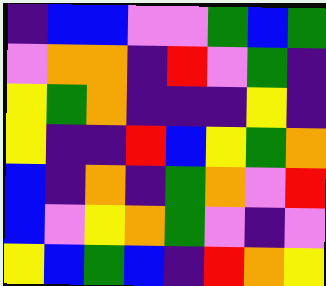[["indigo", "blue", "blue", "violet", "violet", "green", "blue", "green"], ["violet", "orange", "orange", "indigo", "red", "violet", "green", "indigo"], ["yellow", "green", "orange", "indigo", "indigo", "indigo", "yellow", "indigo"], ["yellow", "indigo", "indigo", "red", "blue", "yellow", "green", "orange"], ["blue", "indigo", "orange", "indigo", "green", "orange", "violet", "red"], ["blue", "violet", "yellow", "orange", "green", "violet", "indigo", "violet"], ["yellow", "blue", "green", "blue", "indigo", "red", "orange", "yellow"]]